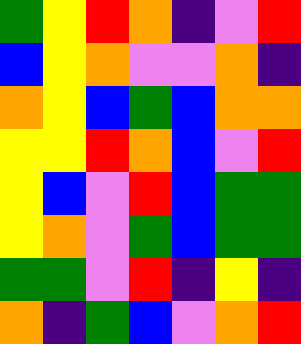[["green", "yellow", "red", "orange", "indigo", "violet", "red"], ["blue", "yellow", "orange", "violet", "violet", "orange", "indigo"], ["orange", "yellow", "blue", "green", "blue", "orange", "orange"], ["yellow", "yellow", "red", "orange", "blue", "violet", "red"], ["yellow", "blue", "violet", "red", "blue", "green", "green"], ["yellow", "orange", "violet", "green", "blue", "green", "green"], ["green", "green", "violet", "red", "indigo", "yellow", "indigo"], ["orange", "indigo", "green", "blue", "violet", "orange", "red"]]